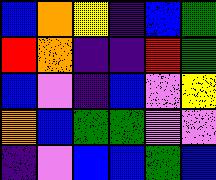[["blue", "orange", "yellow", "indigo", "blue", "green"], ["red", "orange", "indigo", "indigo", "red", "green"], ["blue", "violet", "indigo", "blue", "violet", "yellow"], ["orange", "blue", "green", "green", "violet", "violet"], ["indigo", "violet", "blue", "blue", "green", "blue"]]